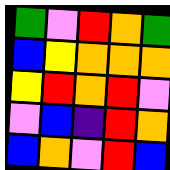[["green", "violet", "red", "orange", "green"], ["blue", "yellow", "orange", "orange", "orange"], ["yellow", "red", "orange", "red", "violet"], ["violet", "blue", "indigo", "red", "orange"], ["blue", "orange", "violet", "red", "blue"]]